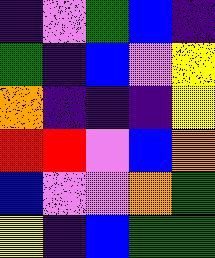[["indigo", "violet", "green", "blue", "indigo"], ["green", "indigo", "blue", "violet", "yellow"], ["orange", "indigo", "indigo", "indigo", "yellow"], ["red", "red", "violet", "blue", "orange"], ["blue", "violet", "violet", "orange", "green"], ["yellow", "indigo", "blue", "green", "green"]]